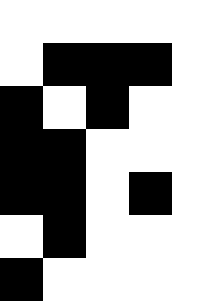[["white", "white", "white", "white", "white"], ["white", "black", "black", "black", "white"], ["black", "white", "black", "white", "white"], ["black", "black", "white", "white", "white"], ["black", "black", "white", "black", "white"], ["white", "black", "white", "white", "white"], ["black", "white", "white", "white", "white"]]